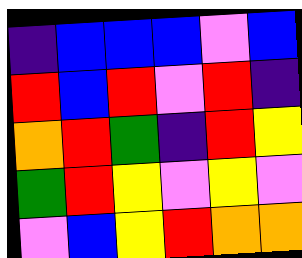[["indigo", "blue", "blue", "blue", "violet", "blue"], ["red", "blue", "red", "violet", "red", "indigo"], ["orange", "red", "green", "indigo", "red", "yellow"], ["green", "red", "yellow", "violet", "yellow", "violet"], ["violet", "blue", "yellow", "red", "orange", "orange"]]